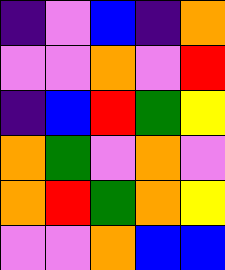[["indigo", "violet", "blue", "indigo", "orange"], ["violet", "violet", "orange", "violet", "red"], ["indigo", "blue", "red", "green", "yellow"], ["orange", "green", "violet", "orange", "violet"], ["orange", "red", "green", "orange", "yellow"], ["violet", "violet", "orange", "blue", "blue"]]